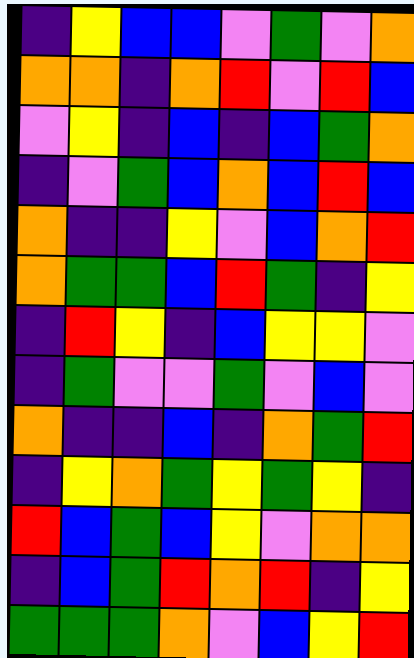[["indigo", "yellow", "blue", "blue", "violet", "green", "violet", "orange"], ["orange", "orange", "indigo", "orange", "red", "violet", "red", "blue"], ["violet", "yellow", "indigo", "blue", "indigo", "blue", "green", "orange"], ["indigo", "violet", "green", "blue", "orange", "blue", "red", "blue"], ["orange", "indigo", "indigo", "yellow", "violet", "blue", "orange", "red"], ["orange", "green", "green", "blue", "red", "green", "indigo", "yellow"], ["indigo", "red", "yellow", "indigo", "blue", "yellow", "yellow", "violet"], ["indigo", "green", "violet", "violet", "green", "violet", "blue", "violet"], ["orange", "indigo", "indigo", "blue", "indigo", "orange", "green", "red"], ["indigo", "yellow", "orange", "green", "yellow", "green", "yellow", "indigo"], ["red", "blue", "green", "blue", "yellow", "violet", "orange", "orange"], ["indigo", "blue", "green", "red", "orange", "red", "indigo", "yellow"], ["green", "green", "green", "orange", "violet", "blue", "yellow", "red"]]